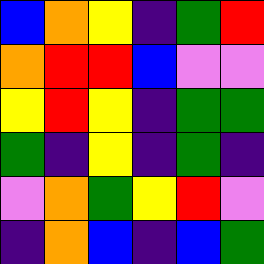[["blue", "orange", "yellow", "indigo", "green", "red"], ["orange", "red", "red", "blue", "violet", "violet"], ["yellow", "red", "yellow", "indigo", "green", "green"], ["green", "indigo", "yellow", "indigo", "green", "indigo"], ["violet", "orange", "green", "yellow", "red", "violet"], ["indigo", "orange", "blue", "indigo", "blue", "green"]]